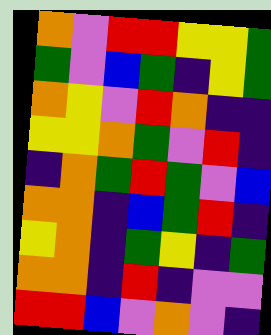[["orange", "violet", "red", "red", "yellow", "yellow", "green"], ["green", "violet", "blue", "green", "indigo", "yellow", "green"], ["orange", "yellow", "violet", "red", "orange", "indigo", "indigo"], ["yellow", "yellow", "orange", "green", "violet", "red", "indigo"], ["indigo", "orange", "green", "red", "green", "violet", "blue"], ["orange", "orange", "indigo", "blue", "green", "red", "indigo"], ["yellow", "orange", "indigo", "green", "yellow", "indigo", "green"], ["orange", "orange", "indigo", "red", "indigo", "violet", "violet"], ["red", "red", "blue", "violet", "orange", "violet", "indigo"]]